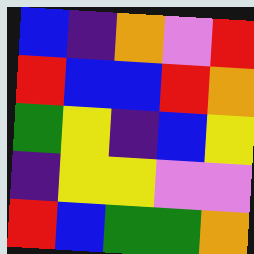[["blue", "indigo", "orange", "violet", "red"], ["red", "blue", "blue", "red", "orange"], ["green", "yellow", "indigo", "blue", "yellow"], ["indigo", "yellow", "yellow", "violet", "violet"], ["red", "blue", "green", "green", "orange"]]